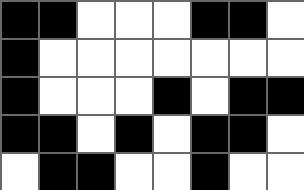[["black", "black", "white", "white", "white", "black", "black", "white"], ["black", "white", "white", "white", "white", "white", "white", "white"], ["black", "white", "white", "white", "black", "white", "black", "black"], ["black", "black", "white", "black", "white", "black", "black", "white"], ["white", "black", "black", "white", "white", "black", "white", "white"]]